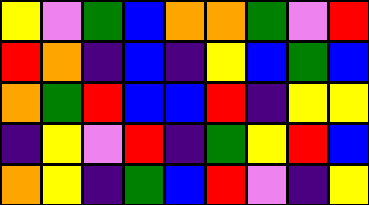[["yellow", "violet", "green", "blue", "orange", "orange", "green", "violet", "red"], ["red", "orange", "indigo", "blue", "indigo", "yellow", "blue", "green", "blue"], ["orange", "green", "red", "blue", "blue", "red", "indigo", "yellow", "yellow"], ["indigo", "yellow", "violet", "red", "indigo", "green", "yellow", "red", "blue"], ["orange", "yellow", "indigo", "green", "blue", "red", "violet", "indigo", "yellow"]]